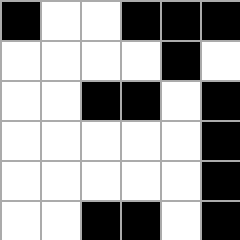[["black", "white", "white", "black", "black", "black"], ["white", "white", "white", "white", "black", "white"], ["white", "white", "black", "black", "white", "black"], ["white", "white", "white", "white", "white", "black"], ["white", "white", "white", "white", "white", "black"], ["white", "white", "black", "black", "white", "black"]]